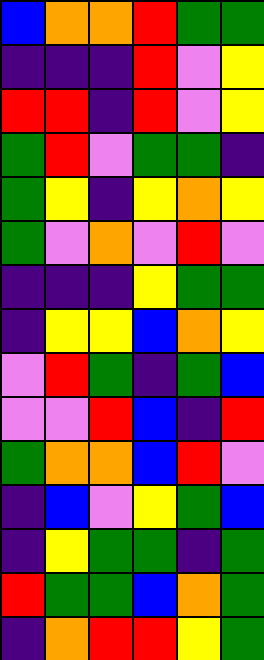[["blue", "orange", "orange", "red", "green", "green"], ["indigo", "indigo", "indigo", "red", "violet", "yellow"], ["red", "red", "indigo", "red", "violet", "yellow"], ["green", "red", "violet", "green", "green", "indigo"], ["green", "yellow", "indigo", "yellow", "orange", "yellow"], ["green", "violet", "orange", "violet", "red", "violet"], ["indigo", "indigo", "indigo", "yellow", "green", "green"], ["indigo", "yellow", "yellow", "blue", "orange", "yellow"], ["violet", "red", "green", "indigo", "green", "blue"], ["violet", "violet", "red", "blue", "indigo", "red"], ["green", "orange", "orange", "blue", "red", "violet"], ["indigo", "blue", "violet", "yellow", "green", "blue"], ["indigo", "yellow", "green", "green", "indigo", "green"], ["red", "green", "green", "blue", "orange", "green"], ["indigo", "orange", "red", "red", "yellow", "green"]]